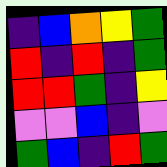[["indigo", "blue", "orange", "yellow", "green"], ["red", "indigo", "red", "indigo", "green"], ["red", "red", "green", "indigo", "yellow"], ["violet", "violet", "blue", "indigo", "violet"], ["green", "blue", "indigo", "red", "green"]]